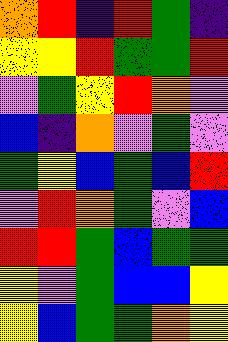[["orange", "red", "indigo", "red", "green", "indigo"], ["yellow", "yellow", "red", "green", "green", "red"], ["violet", "green", "yellow", "red", "orange", "violet"], ["blue", "indigo", "orange", "violet", "green", "violet"], ["green", "yellow", "blue", "green", "blue", "red"], ["violet", "red", "orange", "green", "violet", "blue"], ["red", "red", "green", "blue", "green", "green"], ["yellow", "violet", "green", "blue", "blue", "yellow"], ["yellow", "blue", "green", "green", "orange", "yellow"]]